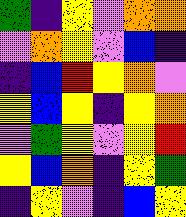[["green", "indigo", "yellow", "violet", "orange", "orange"], ["violet", "orange", "yellow", "violet", "blue", "indigo"], ["indigo", "blue", "red", "yellow", "orange", "violet"], ["yellow", "blue", "yellow", "indigo", "yellow", "orange"], ["violet", "green", "yellow", "violet", "yellow", "red"], ["yellow", "blue", "orange", "indigo", "yellow", "green"], ["indigo", "yellow", "violet", "indigo", "blue", "yellow"]]